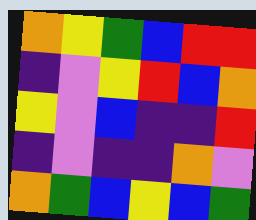[["orange", "yellow", "green", "blue", "red", "red"], ["indigo", "violet", "yellow", "red", "blue", "orange"], ["yellow", "violet", "blue", "indigo", "indigo", "red"], ["indigo", "violet", "indigo", "indigo", "orange", "violet"], ["orange", "green", "blue", "yellow", "blue", "green"]]